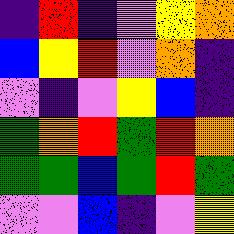[["indigo", "red", "indigo", "violet", "yellow", "orange"], ["blue", "yellow", "red", "violet", "orange", "indigo"], ["violet", "indigo", "violet", "yellow", "blue", "indigo"], ["green", "orange", "red", "green", "red", "orange"], ["green", "green", "blue", "green", "red", "green"], ["violet", "violet", "blue", "indigo", "violet", "yellow"]]